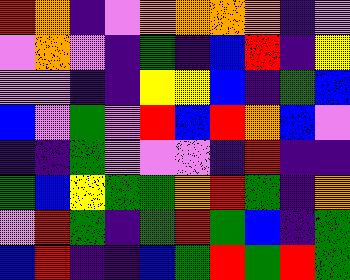[["red", "orange", "indigo", "violet", "orange", "orange", "orange", "orange", "indigo", "violet"], ["violet", "orange", "violet", "indigo", "green", "indigo", "blue", "red", "indigo", "yellow"], ["violet", "violet", "indigo", "indigo", "yellow", "yellow", "blue", "indigo", "green", "blue"], ["blue", "violet", "green", "violet", "red", "blue", "red", "orange", "blue", "violet"], ["indigo", "indigo", "green", "violet", "violet", "violet", "indigo", "red", "indigo", "indigo"], ["green", "blue", "yellow", "green", "green", "orange", "red", "green", "indigo", "orange"], ["violet", "red", "green", "indigo", "green", "red", "green", "blue", "indigo", "green"], ["blue", "red", "indigo", "indigo", "blue", "green", "red", "green", "red", "green"]]